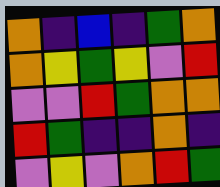[["orange", "indigo", "blue", "indigo", "green", "orange"], ["orange", "yellow", "green", "yellow", "violet", "red"], ["violet", "violet", "red", "green", "orange", "orange"], ["red", "green", "indigo", "indigo", "orange", "indigo"], ["violet", "yellow", "violet", "orange", "red", "green"]]